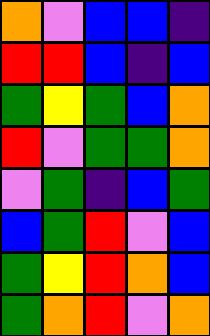[["orange", "violet", "blue", "blue", "indigo"], ["red", "red", "blue", "indigo", "blue"], ["green", "yellow", "green", "blue", "orange"], ["red", "violet", "green", "green", "orange"], ["violet", "green", "indigo", "blue", "green"], ["blue", "green", "red", "violet", "blue"], ["green", "yellow", "red", "orange", "blue"], ["green", "orange", "red", "violet", "orange"]]